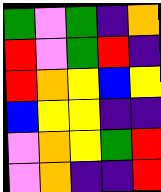[["green", "violet", "green", "indigo", "orange"], ["red", "violet", "green", "red", "indigo"], ["red", "orange", "yellow", "blue", "yellow"], ["blue", "yellow", "yellow", "indigo", "indigo"], ["violet", "orange", "yellow", "green", "red"], ["violet", "orange", "indigo", "indigo", "red"]]